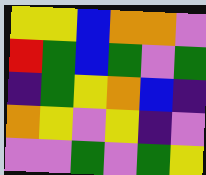[["yellow", "yellow", "blue", "orange", "orange", "violet"], ["red", "green", "blue", "green", "violet", "green"], ["indigo", "green", "yellow", "orange", "blue", "indigo"], ["orange", "yellow", "violet", "yellow", "indigo", "violet"], ["violet", "violet", "green", "violet", "green", "yellow"]]